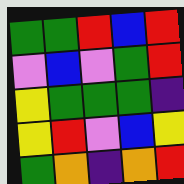[["green", "green", "red", "blue", "red"], ["violet", "blue", "violet", "green", "red"], ["yellow", "green", "green", "green", "indigo"], ["yellow", "red", "violet", "blue", "yellow"], ["green", "orange", "indigo", "orange", "red"]]